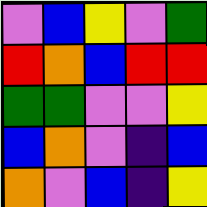[["violet", "blue", "yellow", "violet", "green"], ["red", "orange", "blue", "red", "red"], ["green", "green", "violet", "violet", "yellow"], ["blue", "orange", "violet", "indigo", "blue"], ["orange", "violet", "blue", "indigo", "yellow"]]